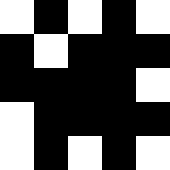[["white", "black", "white", "black", "white"], ["black", "white", "black", "black", "black"], ["black", "black", "black", "black", "white"], ["white", "black", "black", "black", "black"], ["white", "black", "white", "black", "white"]]